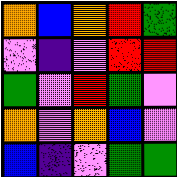[["orange", "blue", "orange", "red", "green"], ["violet", "indigo", "violet", "red", "red"], ["green", "violet", "red", "green", "violet"], ["orange", "violet", "orange", "blue", "violet"], ["blue", "indigo", "violet", "green", "green"]]